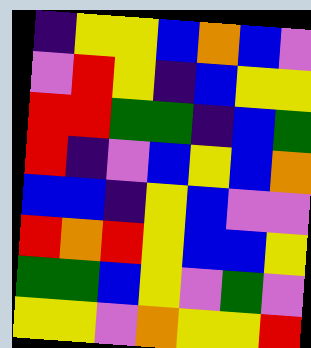[["indigo", "yellow", "yellow", "blue", "orange", "blue", "violet"], ["violet", "red", "yellow", "indigo", "blue", "yellow", "yellow"], ["red", "red", "green", "green", "indigo", "blue", "green"], ["red", "indigo", "violet", "blue", "yellow", "blue", "orange"], ["blue", "blue", "indigo", "yellow", "blue", "violet", "violet"], ["red", "orange", "red", "yellow", "blue", "blue", "yellow"], ["green", "green", "blue", "yellow", "violet", "green", "violet"], ["yellow", "yellow", "violet", "orange", "yellow", "yellow", "red"]]